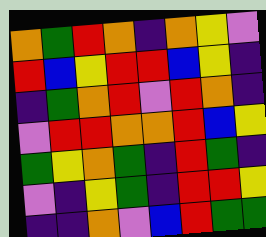[["orange", "green", "red", "orange", "indigo", "orange", "yellow", "violet"], ["red", "blue", "yellow", "red", "red", "blue", "yellow", "indigo"], ["indigo", "green", "orange", "red", "violet", "red", "orange", "indigo"], ["violet", "red", "red", "orange", "orange", "red", "blue", "yellow"], ["green", "yellow", "orange", "green", "indigo", "red", "green", "indigo"], ["violet", "indigo", "yellow", "green", "indigo", "red", "red", "yellow"], ["indigo", "indigo", "orange", "violet", "blue", "red", "green", "green"]]